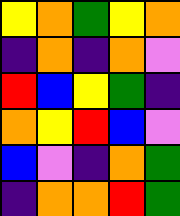[["yellow", "orange", "green", "yellow", "orange"], ["indigo", "orange", "indigo", "orange", "violet"], ["red", "blue", "yellow", "green", "indigo"], ["orange", "yellow", "red", "blue", "violet"], ["blue", "violet", "indigo", "orange", "green"], ["indigo", "orange", "orange", "red", "green"]]